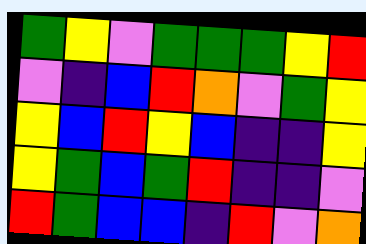[["green", "yellow", "violet", "green", "green", "green", "yellow", "red"], ["violet", "indigo", "blue", "red", "orange", "violet", "green", "yellow"], ["yellow", "blue", "red", "yellow", "blue", "indigo", "indigo", "yellow"], ["yellow", "green", "blue", "green", "red", "indigo", "indigo", "violet"], ["red", "green", "blue", "blue", "indigo", "red", "violet", "orange"]]